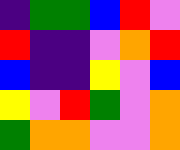[["indigo", "green", "green", "blue", "red", "violet"], ["red", "indigo", "indigo", "violet", "orange", "red"], ["blue", "indigo", "indigo", "yellow", "violet", "blue"], ["yellow", "violet", "red", "green", "violet", "orange"], ["green", "orange", "orange", "violet", "violet", "orange"]]